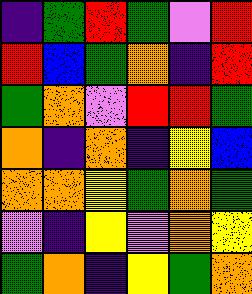[["indigo", "green", "red", "green", "violet", "red"], ["red", "blue", "green", "orange", "indigo", "red"], ["green", "orange", "violet", "red", "red", "green"], ["orange", "indigo", "orange", "indigo", "yellow", "blue"], ["orange", "orange", "yellow", "green", "orange", "green"], ["violet", "indigo", "yellow", "violet", "orange", "yellow"], ["green", "orange", "indigo", "yellow", "green", "orange"]]